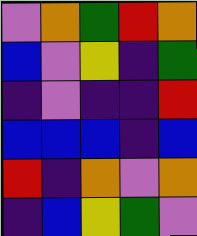[["violet", "orange", "green", "red", "orange"], ["blue", "violet", "yellow", "indigo", "green"], ["indigo", "violet", "indigo", "indigo", "red"], ["blue", "blue", "blue", "indigo", "blue"], ["red", "indigo", "orange", "violet", "orange"], ["indigo", "blue", "yellow", "green", "violet"]]